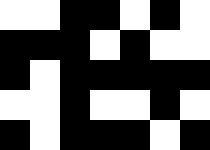[["white", "white", "black", "black", "white", "black", "white"], ["black", "black", "black", "white", "black", "white", "white"], ["black", "white", "black", "black", "black", "black", "black"], ["white", "white", "black", "white", "white", "black", "white"], ["black", "white", "black", "black", "black", "white", "black"]]